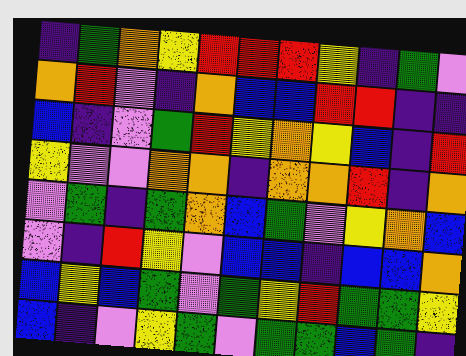[["indigo", "green", "orange", "yellow", "red", "red", "red", "yellow", "indigo", "green", "violet"], ["orange", "red", "violet", "indigo", "orange", "blue", "blue", "red", "red", "indigo", "indigo"], ["blue", "indigo", "violet", "green", "red", "yellow", "orange", "yellow", "blue", "indigo", "red"], ["yellow", "violet", "violet", "orange", "orange", "indigo", "orange", "orange", "red", "indigo", "orange"], ["violet", "green", "indigo", "green", "orange", "blue", "green", "violet", "yellow", "orange", "blue"], ["violet", "indigo", "red", "yellow", "violet", "blue", "blue", "indigo", "blue", "blue", "orange"], ["blue", "yellow", "blue", "green", "violet", "green", "yellow", "red", "green", "green", "yellow"], ["blue", "indigo", "violet", "yellow", "green", "violet", "green", "green", "blue", "green", "indigo"]]